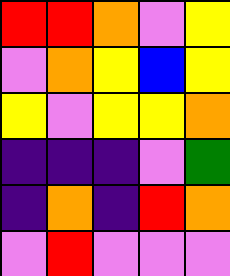[["red", "red", "orange", "violet", "yellow"], ["violet", "orange", "yellow", "blue", "yellow"], ["yellow", "violet", "yellow", "yellow", "orange"], ["indigo", "indigo", "indigo", "violet", "green"], ["indigo", "orange", "indigo", "red", "orange"], ["violet", "red", "violet", "violet", "violet"]]